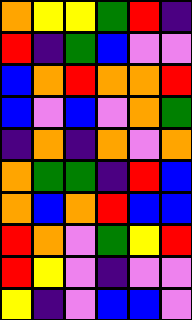[["orange", "yellow", "yellow", "green", "red", "indigo"], ["red", "indigo", "green", "blue", "violet", "violet"], ["blue", "orange", "red", "orange", "orange", "red"], ["blue", "violet", "blue", "violet", "orange", "green"], ["indigo", "orange", "indigo", "orange", "violet", "orange"], ["orange", "green", "green", "indigo", "red", "blue"], ["orange", "blue", "orange", "red", "blue", "blue"], ["red", "orange", "violet", "green", "yellow", "red"], ["red", "yellow", "violet", "indigo", "violet", "violet"], ["yellow", "indigo", "violet", "blue", "blue", "violet"]]